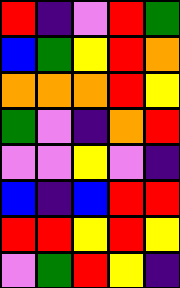[["red", "indigo", "violet", "red", "green"], ["blue", "green", "yellow", "red", "orange"], ["orange", "orange", "orange", "red", "yellow"], ["green", "violet", "indigo", "orange", "red"], ["violet", "violet", "yellow", "violet", "indigo"], ["blue", "indigo", "blue", "red", "red"], ["red", "red", "yellow", "red", "yellow"], ["violet", "green", "red", "yellow", "indigo"]]